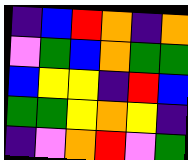[["indigo", "blue", "red", "orange", "indigo", "orange"], ["violet", "green", "blue", "orange", "green", "green"], ["blue", "yellow", "yellow", "indigo", "red", "blue"], ["green", "green", "yellow", "orange", "yellow", "indigo"], ["indigo", "violet", "orange", "red", "violet", "green"]]